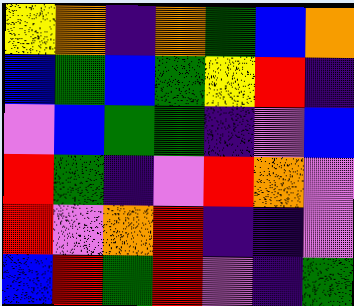[["yellow", "orange", "indigo", "orange", "green", "blue", "orange"], ["blue", "green", "blue", "green", "yellow", "red", "indigo"], ["violet", "blue", "green", "green", "indigo", "violet", "blue"], ["red", "green", "indigo", "violet", "red", "orange", "violet"], ["red", "violet", "orange", "red", "indigo", "indigo", "violet"], ["blue", "red", "green", "red", "violet", "indigo", "green"]]